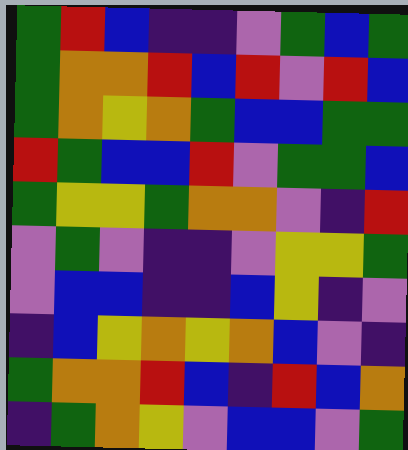[["green", "red", "blue", "indigo", "indigo", "violet", "green", "blue", "green"], ["green", "orange", "orange", "red", "blue", "red", "violet", "red", "blue"], ["green", "orange", "yellow", "orange", "green", "blue", "blue", "green", "green"], ["red", "green", "blue", "blue", "red", "violet", "green", "green", "blue"], ["green", "yellow", "yellow", "green", "orange", "orange", "violet", "indigo", "red"], ["violet", "green", "violet", "indigo", "indigo", "violet", "yellow", "yellow", "green"], ["violet", "blue", "blue", "indigo", "indigo", "blue", "yellow", "indigo", "violet"], ["indigo", "blue", "yellow", "orange", "yellow", "orange", "blue", "violet", "indigo"], ["green", "orange", "orange", "red", "blue", "indigo", "red", "blue", "orange"], ["indigo", "green", "orange", "yellow", "violet", "blue", "blue", "violet", "green"]]